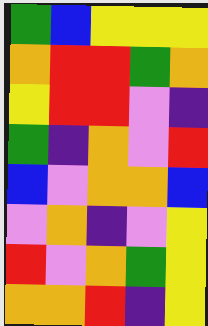[["green", "blue", "yellow", "yellow", "yellow"], ["orange", "red", "red", "green", "orange"], ["yellow", "red", "red", "violet", "indigo"], ["green", "indigo", "orange", "violet", "red"], ["blue", "violet", "orange", "orange", "blue"], ["violet", "orange", "indigo", "violet", "yellow"], ["red", "violet", "orange", "green", "yellow"], ["orange", "orange", "red", "indigo", "yellow"]]